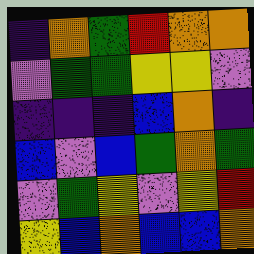[["indigo", "orange", "green", "red", "orange", "orange"], ["violet", "green", "green", "yellow", "yellow", "violet"], ["indigo", "indigo", "indigo", "blue", "orange", "indigo"], ["blue", "violet", "blue", "green", "orange", "green"], ["violet", "green", "yellow", "violet", "yellow", "red"], ["yellow", "blue", "orange", "blue", "blue", "orange"]]